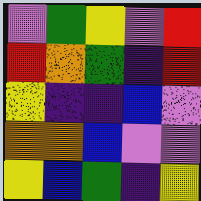[["violet", "green", "yellow", "violet", "red"], ["red", "orange", "green", "indigo", "red"], ["yellow", "indigo", "indigo", "blue", "violet"], ["orange", "orange", "blue", "violet", "violet"], ["yellow", "blue", "green", "indigo", "yellow"]]